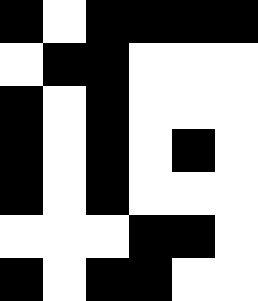[["black", "white", "black", "black", "black", "black"], ["white", "black", "black", "white", "white", "white"], ["black", "white", "black", "white", "white", "white"], ["black", "white", "black", "white", "black", "white"], ["black", "white", "black", "white", "white", "white"], ["white", "white", "white", "black", "black", "white"], ["black", "white", "black", "black", "white", "white"]]